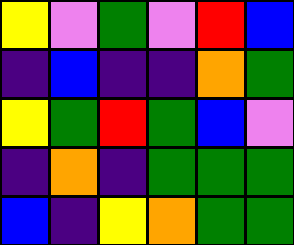[["yellow", "violet", "green", "violet", "red", "blue"], ["indigo", "blue", "indigo", "indigo", "orange", "green"], ["yellow", "green", "red", "green", "blue", "violet"], ["indigo", "orange", "indigo", "green", "green", "green"], ["blue", "indigo", "yellow", "orange", "green", "green"]]